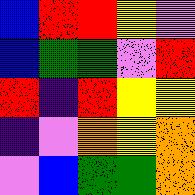[["blue", "red", "red", "yellow", "violet"], ["blue", "green", "green", "violet", "red"], ["red", "indigo", "red", "yellow", "yellow"], ["indigo", "violet", "orange", "yellow", "orange"], ["violet", "blue", "green", "green", "orange"]]